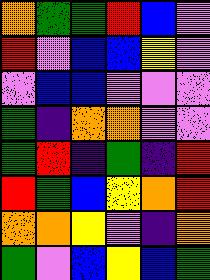[["orange", "green", "green", "red", "blue", "violet"], ["red", "violet", "blue", "blue", "yellow", "violet"], ["violet", "blue", "blue", "violet", "violet", "violet"], ["green", "indigo", "orange", "orange", "violet", "violet"], ["green", "red", "indigo", "green", "indigo", "red"], ["red", "green", "blue", "yellow", "orange", "red"], ["orange", "orange", "yellow", "violet", "indigo", "orange"], ["green", "violet", "blue", "yellow", "blue", "green"]]